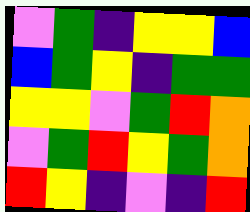[["violet", "green", "indigo", "yellow", "yellow", "blue"], ["blue", "green", "yellow", "indigo", "green", "green"], ["yellow", "yellow", "violet", "green", "red", "orange"], ["violet", "green", "red", "yellow", "green", "orange"], ["red", "yellow", "indigo", "violet", "indigo", "red"]]